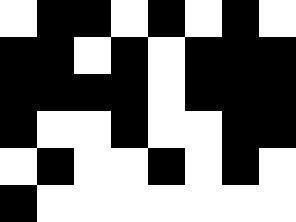[["white", "black", "black", "white", "black", "white", "black", "white"], ["black", "black", "white", "black", "white", "black", "black", "black"], ["black", "black", "black", "black", "white", "black", "black", "black"], ["black", "white", "white", "black", "white", "white", "black", "black"], ["white", "black", "white", "white", "black", "white", "black", "white"], ["black", "white", "white", "white", "white", "white", "white", "white"]]